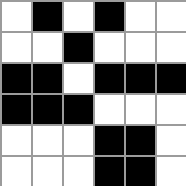[["white", "black", "white", "black", "white", "white"], ["white", "white", "black", "white", "white", "white"], ["black", "black", "white", "black", "black", "black"], ["black", "black", "black", "white", "white", "white"], ["white", "white", "white", "black", "black", "white"], ["white", "white", "white", "black", "black", "white"]]